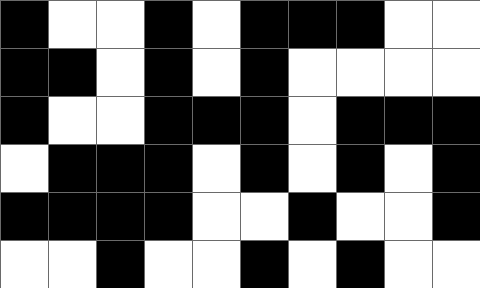[["black", "white", "white", "black", "white", "black", "black", "black", "white", "white"], ["black", "black", "white", "black", "white", "black", "white", "white", "white", "white"], ["black", "white", "white", "black", "black", "black", "white", "black", "black", "black"], ["white", "black", "black", "black", "white", "black", "white", "black", "white", "black"], ["black", "black", "black", "black", "white", "white", "black", "white", "white", "black"], ["white", "white", "black", "white", "white", "black", "white", "black", "white", "white"]]